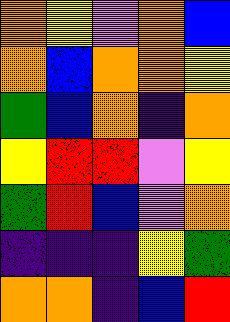[["orange", "yellow", "violet", "orange", "blue"], ["orange", "blue", "orange", "orange", "yellow"], ["green", "blue", "orange", "indigo", "orange"], ["yellow", "red", "red", "violet", "yellow"], ["green", "red", "blue", "violet", "orange"], ["indigo", "indigo", "indigo", "yellow", "green"], ["orange", "orange", "indigo", "blue", "red"]]